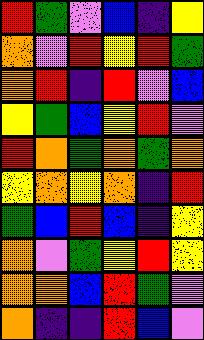[["red", "green", "violet", "blue", "indigo", "yellow"], ["orange", "violet", "red", "yellow", "red", "green"], ["orange", "red", "indigo", "red", "violet", "blue"], ["yellow", "green", "blue", "yellow", "red", "violet"], ["red", "orange", "green", "orange", "green", "orange"], ["yellow", "orange", "yellow", "orange", "indigo", "red"], ["green", "blue", "red", "blue", "indigo", "yellow"], ["orange", "violet", "green", "yellow", "red", "yellow"], ["orange", "orange", "blue", "red", "green", "violet"], ["orange", "indigo", "indigo", "red", "blue", "violet"]]